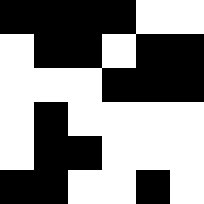[["black", "black", "black", "black", "white", "white"], ["white", "black", "black", "white", "black", "black"], ["white", "white", "white", "black", "black", "black"], ["white", "black", "white", "white", "white", "white"], ["white", "black", "black", "white", "white", "white"], ["black", "black", "white", "white", "black", "white"]]